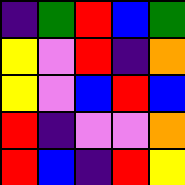[["indigo", "green", "red", "blue", "green"], ["yellow", "violet", "red", "indigo", "orange"], ["yellow", "violet", "blue", "red", "blue"], ["red", "indigo", "violet", "violet", "orange"], ["red", "blue", "indigo", "red", "yellow"]]